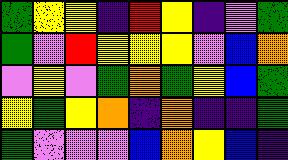[["green", "yellow", "yellow", "indigo", "red", "yellow", "indigo", "violet", "green"], ["green", "violet", "red", "yellow", "yellow", "yellow", "violet", "blue", "orange"], ["violet", "yellow", "violet", "green", "orange", "green", "yellow", "blue", "green"], ["yellow", "green", "yellow", "orange", "indigo", "orange", "indigo", "indigo", "green"], ["green", "violet", "violet", "violet", "blue", "orange", "yellow", "blue", "indigo"]]